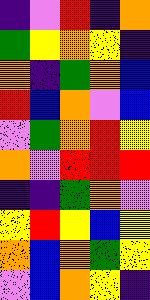[["indigo", "violet", "red", "indigo", "orange"], ["green", "yellow", "orange", "yellow", "indigo"], ["orange", "indigo", "green", "orange", "blue"], ["red", "blue", "orange", "violet", "blue"], ["violet", "green", "orange", "red", "yellow"], ["orange", "violet", "red", "red", "red"], ["indigo", "indigo", "green", "orange", "violet"], ["yellow", "red", "yellow", "blue", "yellow"], ["orange", "blue", "orange", "green", "yellow"], ["violet", "blue", "orange", "yellow", "indigo"]]